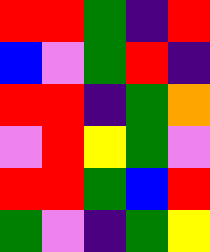[["red", "red", "green", "indigo", "red"], ["blue", "violet", "green", "red", "indigo"], ["red", "red", "indigo", "green", "orange"], ["violet", "red", "yellow", "green", "violet"], ["red", "red", "green", "blue", "red"], ["green", "violet", "indigo", "green", "yellow"]]